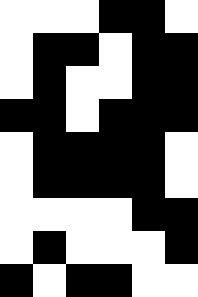[["white", "white", "white", "black", "black", "white"], ["white", "black", "black", "white", "black", "black"], ["white", "black", "white", "white", "black", "black"], ["black", "black", "white", "black", "black", "black"], ["white", "black", "black", "black", "black", "white"], ["white", "black", "black", "black", "black", "white"], ["white", "white", "white", "white", "black", "black"], ["white", "black", "white", "white", "white", "black"], ["black", "white", "black", "black", "white", "white"]]